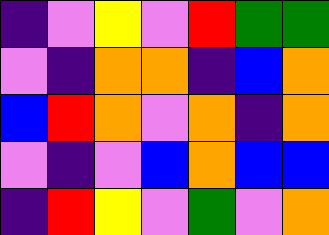[["indigo", "violet", "yellow", "violet", "red", "green", "green"], ["violet", "indigo", "orange", "orange", "indigo", "blue", "orange"], ["blue", "red", "orange", "violet", "orange", "indigo", "orange"], ["violet", "indigo", "violet", "blue", "orange", "blue", "blue"], ["indigo", "red", "yellow", "violet", "green", "violet", "orange"]]